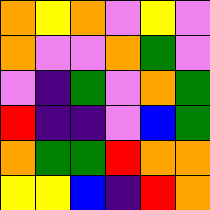[["orange", "yellow", "orange", "violet", "yellow", "violet"], ["orange", "violet", "violet", "orange", "green", "violet"], ["violet", "indigo", "green", "violet", "orange", "green"], ["red", "indigo", "indigo", "violet", "blue", "green"], ["orange", "green", "green", "red", "orange", "orange"], ["yellow", "yellow", "blue", "indigo", "red", "orange"]]